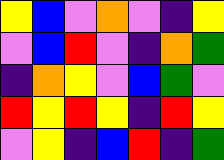[["yellow", "blue", "violet", "orange", "violet", "indigo", "yellow"], ["violet", "blue", "red", "violet", "indigo", "orange", "green"], ["indigo", "orange", "yellow", "violet", "blue", "green", "violet"], ["red", "yellow", "red", "yellow", "indigo", "red", "yellow"], ["violet", "yellow", "indigo", "blue", "red", "indigo", "green"]]